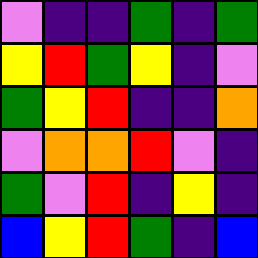[["violet", "indigo", "indigo", "green", "indigo", "green"], ["yellow", "red", "green", "yellow", "indigo", "violet"], ["green", "yellow", "red", "indigo", "indigo", "orange"], ["violet", "orange", "orange", "red", "violet", "indigo"], ["green", "violet", "red", "indigo", "yellow", "indigo"], ["blue", "yellow", "red", "green", "indigo", "blue"]]